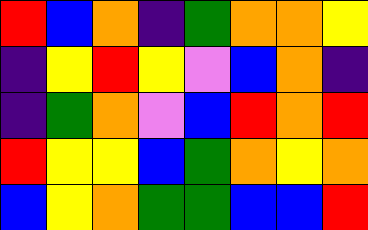[["red", "blue", "orange", "indigo", "green", "orange", "orange", "yellow"], ["indigo", "yellow", "red", "yellow", "violet", "blue", "orange", "indigo"], ["indigo", "green", "orange", "violet", "blue", "red", "orange", "red"], ["red", "yellow", "yellow", "blue", "green", "orange", "yellow", "orange"], ["blue", "yellow", "orange", "green", "green", "blue", "blue", "red"]]